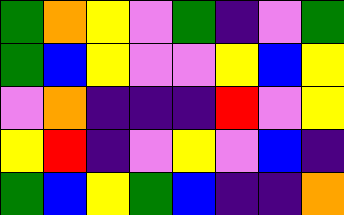[["green", "orange", "yellow", "violet", "green", "indigo", "violet", "green"], ["green", "blue", "yellow", "violet", "violet", "yellow", "blue", "yellow"], ["violet", "orange", "indigo", "indigo", "indigo", "red", "violet", "yellow"], ["yellow", "red", "indigo", "violet", "yellow", "violet", "blue", "indigo"], ["green", "blue", "yellow", "green", "blue", "indigo", "indigo", "orange"]]